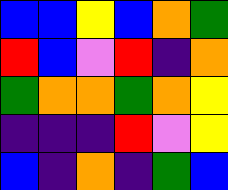[["blue", "blue", "yellow", "blue", "orange", "green"], ["red", "blue", "violet", "red", "indigo", "orange"], ["green", "orange", "orange", "green", "orange", "yellow"], ["indigo", "indigo", "indigo", "red", "violet", "yellow"], ["blue", "indigo", "orange", "indigo", "green", "blue"]]